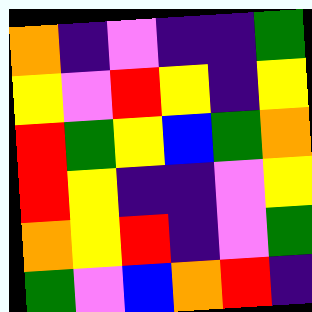[["orange", "indigo", "violet", "indigo", "indigo", "green"], ["yellow", "violet", "red", "yellow", "indigo", "yellow"], ["red", "green", "yellow", "blue", "green", "orange"], ["red", "yellow", "indigo", "indigo", "violet", "yellow"], ["orange", "yellow", "red", "indigo", "violet", "green"], ["green", "violet", "blue", "orange", "red", "indigo"]]